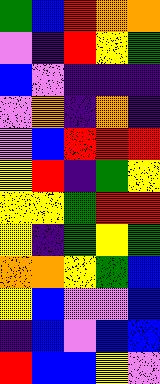[["green", "blue", "red", "orange", "orange"], ["violet", "indigo", "red", "yellow", "green"], ["blue", "violet", "indigo", "indigo", "indigo"], ["violet", "orange", "indigo", "orange", "indigo"], ["violet", "blue", "red", "red", "red"], ["yellow", "red", "indigo", "green", "yellow"], ["yellow", "yellow", "green", "red", "red"], ["yellow", "indigo", "green", "yellow", "green"], ["orange", "orange", "yellow", "green", "blue"], ["yellow", "blue", "violet", "violet", "blue"], ["indigo", "blue", "violet", "blue", "blue"], ["red", "blue", "blue", "yellow", "violet"]]